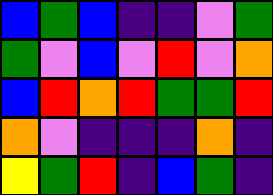[["blue", "green", "blue", "indigo", "indigo", "violet", "green"], ["green", "violet", "blue", "violet", "red", "violet", "orange"], ["blue", "red", "orange", "red", "green", "green", "red"], ["orange", "violet", "indigo", "indigo", "indigo", "orange", "indigo"], ["yellow", "green", "red", "indigo", "blue", "green", "indigo"]]